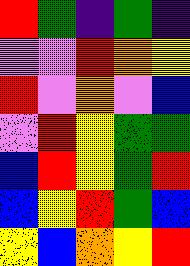[["red", "green", "indigo", "green", "indigo"], ["violet", "violet", "red", "orange", "yellow"], ["red", "violet", "orange", "violet", "blue"], ["violet", "red", "yellow", "green", "green"], ["blue", "red", "yellow", "green", "red"], ["blue", "yellow", "red", "green", "blue"], ["yellow", "blue", "orange", "yellow", "red"]]